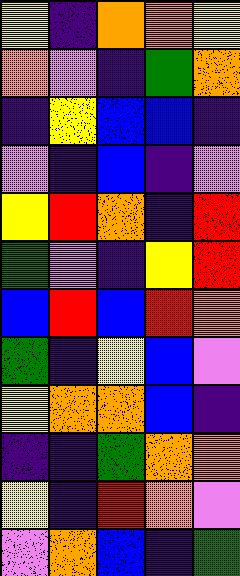[["yellow", "indigo", "orange", "orange", "yellow"], ["orange", "violet", "indigo", "green", "orange"], ["indigo", "yellow", "blue", "blue", "indigo"], ["violet", "indigo", "blue", "indigo", "violet"], ["yellow", "red", "orange", "indigo", "red"], ["green", "violet", "indigo", "yellow", "red"], ["blue", "red", "blue", "red", "orange"], ["green", "indigo", "yellow", "blue", "violet"], ["yellow", "orange", "orange", "blue", "indigo"], ["indigo", "indigo", "green", "orange", "orange"], ["yellow", "indigo", "red", "orange", "violet"], ["violet", "orange", "blue", "indigo", "green"]]